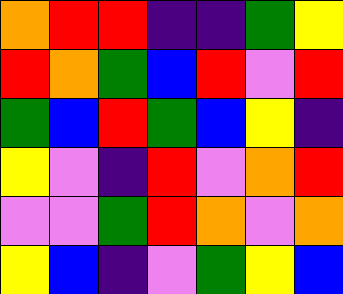[["orange", "red", "red", "indigo", "indigo", "green", "yellow"], ["red", "orange", "green", "blue", "red", "violet", "red"], ["green", "blue", "red", "green", "blue", "yellow", "indigo"], ["yellow", "violet", "indigo", "red", "violet", "orange", "red"], ["violet", "violet", "green", "red", "orange", "violet", "orange"], ["yellow", "blue", "indigo", "violet", "green", "yellow", "blue"]]